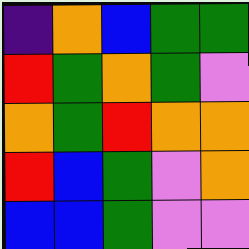[["indigo", "orange", "blue", "green", "green"], ["red", "green", "orange", "green", "violet"], ["orange", "green", "red", "orange", "orange"], ["red", "blue", "green", "violet", "orange"], ["blue", "blue", "green", "violet", "violet"]]